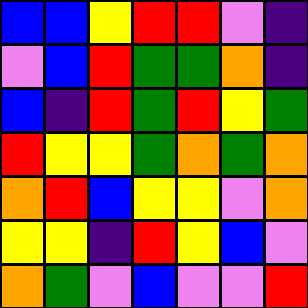[["blue", "blue", "yellow", "red", "red", "violet", "indigo"], ["violet", "blue", "red", "green", "green", "orange", "indigo"], ["blue", "indigo", "red", "green", "red", "yellow", "green"], ["red", "yellow", "yellow", "green", "orange", "green", "orange"], ["orange", "red", "blue", "yellow", "yellow", "violet", "orange"], ["yellow", "yellow", "indigo", "red", "yellow", "blue", "violet"], ["orange", "green", "violet", "blue", "violet", "violet", "red"]]